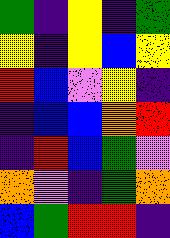[["green", "indigo", "yellow", "indigo", "green"], ["yellow", "indigo", "yellow", "blue", "yellow"], ["red", "blue", "violet", "yellow", "indigo"], ["indigo", "blue", "blue", "orange", "red"], ["indigo", "red", "blue", "green", "violet"], ["orange", "violet", "indigo", "green", "orange"], ["blue", "green", "red", "red", "indigo"]]